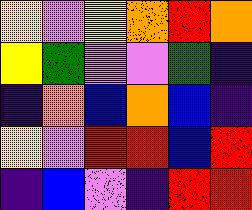[["yellow", "violet", "yellow", "orange", "red", "orange"], ["yellow", "green", "violet", "violet", "green", "indigo"], ["indigo", "orange", "blue", "orange", "blue", "indigo"], ["yellow", "violet", "red", "red", "blue", "red"], ["indigo", "blue", "violet", "indigo", "red", "red"]]